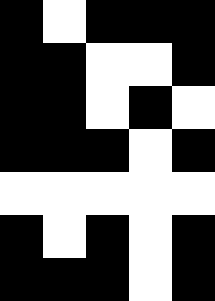[["black", "white", "black", "black", "black"], ["black", "black", "white", "white", "black"], ["black", "black", "white", "black", "white"], ["black", "black", "black", "white", "black"], ["white", "white", "white", "white", "white"], ["black", "white", "black", "white", "black"], ["black", "black", "black", "white", "black"]]